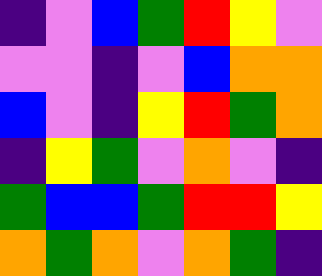[["indigo", "violet", "blue", "green", "red", "yellow", "violet"], ["violet", "violet", "indigo", "violet", "blue", "orange", "orange"], ["blue", "violet", "indigo", "yellow", "red", "green", "orange"], ["indigo", "yellow", "green", "violet", "orange", "violet", "indigo"], ["green", "blue", "blue", "green", "red", "red", "yellow"], ["orange", "green", "orange", "violet", "orange", "green", "indigo"]]